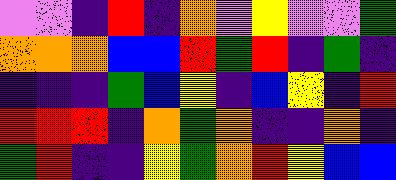[["violet", "violet", "indigo", "red", "indigo", "orange", "violet", "yellow", "violet", "violet", "green"], ["orange", "orange", "orange", "blue", "blue", "red", "green", "red", "indigo", "green", "indigo"], ["indigo", "indigo", "indigo", "green", "blue", "yellow", "indigo", "blue", "yellow", "indigo", "red"], ["red", "red", "red", "indigo", "orange", "green", "orange", "indigo", "indigo", "orange", "indigo"], ["green", "red", "indigo", "indigo", "yellow", "green", "orange", "red", "yellow", "blue", "blue"]]